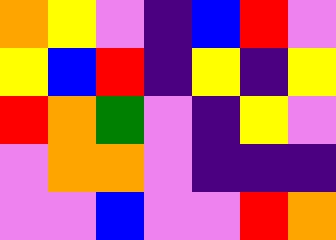[["orange", "yellow", "violet", "indigo", "blue", "red", "violet"], ["yellow", "blue", "red", "indigo", "yellow", "indigo", "yellow"], ["red", "orange", "green", "violet", "indigo", "yellow", "violet"], ["violet", "orange", "orange", "violet", "indigo", "indigo", "indigo"], ["violet", "violet", "blue", "violet", "violet", "red", "orange"]]